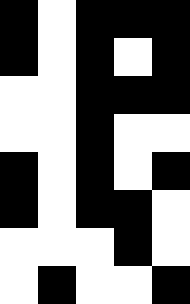[["black", "white", "black", "black", "black"], ["black", "white", "black", "white", "black"], ["white", "white", "black", "black", "black"], ["white", "white", "black", "white", "white"], ["black", "white", "black", "white", "black"], ["black", "white", "black", "black", "white"], ["white", "white", "white", "black", "white"], ["white", "black", "white", "white", "black"]]